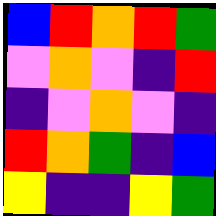[["blue", "red", "orange", "red", "green"], ["violet", "orange", "violet", "indigo", "red"], ["indigo", "violet", "orange", "violet", "indigo"], ["red", "orange", "green", "indigo", "blue"], ["yellow", "indigo", "indigo", "yellow", "green"]]